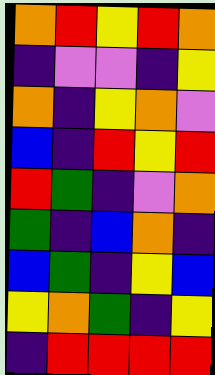[["orange", "red", "yellow", "red", "orange"], ["indigo", "violet", "violet", "indigo", "yellow"], ["orange", "indigo", "yellow", "orange", "violet"], ["blue", "indigo", "red", "yellow", "red"], ["red", "green", "indigo", "violet", "orange"], ["green", "indigo", "blue", "orange", "indigo"], ["blue", "green", "indigo", "yellow", "blue"], ["yellow", "orange", "green", "indigo", "yellow"], ["indigo", "red", "red", "red", "red"]]